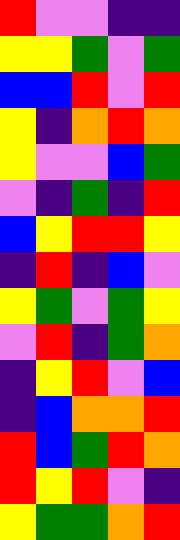[["red", "violet", "violet", "indigo", "indigo"], ["yellow", "yellow", "green", "violet", "green"], ["blue", "blue", "red", "violet", "red"], ["yellow", "indigo", "orange", "red", "orange"], ["yellow", "violet", "violet", "blue", "green"], ["violet", "indigo", "green", "indigo", "red"], ["blue", "yellow", "red", "red", "yellow"], ["indigo", "red", "indigo", "blue", "violet"], ["yellow", "green", "violet", "green", "yellow"], ["violet", "red", "indigo", "green", "orange"], ["indigo", "yellow", "red", "violet", "blue"], ["indigo", "blue", "orange", "orange", "red"], ["red", "blue", "green", "red", "orange"], ["red", "yellow", "red", "violet", "indigo"], ["yellow", "green", "green", "orange", "red"]]